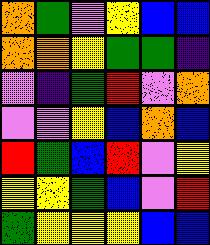[["orange", "green", "violet", "yellow", "blue", "blue"], ["orange", "orange", "yellow", "green", "green", "indigo"], ["violet", "indigo", "green", "red", "violet", "orange"], ["violet", "violet", "yellow", "blue", "orange", "blue"], ["red", "green", "blue", "red", "violet", "yellow"], ["yellow", "yellow", "green", "blue", "violet", "red"], ["green", "yellow", "yellow", "yellow", "blue", "blue"]]